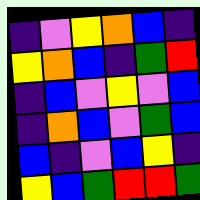[["indigo", "violet", "yellow", "orange", "blue", "indigo"], ["yellow", "orange", "blue", "indigo", "green", "red"], ["indigo", "blue", "violet", "yellow", "violet", "blue"], ["indigo", "orange", "blue", "violet", "green", "blue"], ["blue", "indigo", "violet", "blue", "yellow", "indigo"], ["yellow", "blue", "green", "red", "red", "green"]]